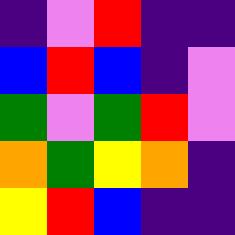[["indigo", "violet", "red", "indigo", "indigo"], ["blue", "red", "blue", "indigo", "violet"], ["green", "violet", "green", "red", "violet"], ["orange", "green", "yellow", "orange", "indigo"], ["yellow", "red", "blue", "indigo", "indigo"]]